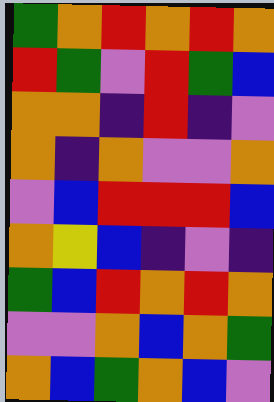[["green", "orange", "red", "orange", "red", "orange"], ["red", "green", "violet", "red", "green", "blue"], ["orange", "orange", "indigo", "red", "indigo", "violet"], ["orange", "indigo", "orange", "violet", "violet", "orange"], ["violet", "blue", "red", "red", "red", "blue"], ["orange", "yellow", "blue", "indigo", "violet", "indigo"], ["green", "blue", "red", "orange", "red", "orange"], ["violet", "violet", "orange", "blue", "orange", "green"], ["orange", "blue", "green", "orange", "blue", "violet"]]